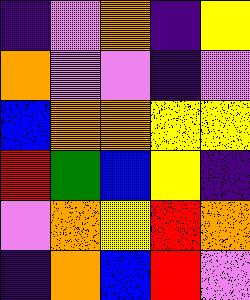[["indigo", "violet", "orange", "indigo", "yellow"], ["orange", "violet", "violet", "indigo", "violet"], ["blue", "orange", "orange", "yellow", "yellow"], ["red", "green", "blue", "yellow", "indigo"], ["violet", "orange", "yellow", "red", "orange"], ["indigo", "orange", "blue", "red", "violet"]]